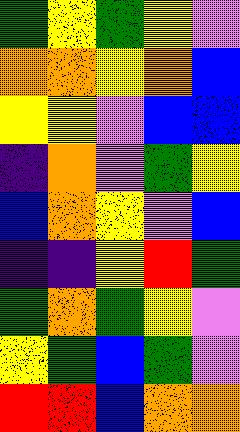[["green", "yellow", "green", "yellow", "violet"], ["orange", "orange", "yellow", "orange", "blue"], ["yellow", "yellow", "violet", "blue", "blue"], ["indigo", "orange", "violet", "green", "yellow"], ["blue", "orange", "yellow", "violet", "blue"], ["indigo", "indigo", "yellow", "red", "green"], ["green", "orange", "green", "yellow", "violet"], ["yellow", "green", "blue", "green", "violet"], ["red", "red", "blue", "orange", "orange"]]